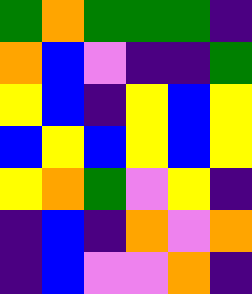[["green", "orange", "green", "green", "green", "indigo"], ["orange", "blue", "violet", "indigo", "indigo", "green"], ["yellow", "blue", "indigo", "yellow", "blue", "yellow"], ["blue", "yellow", "blue", "yellow", "blue", "yellow"], ["yellow", "orange", "green", "violet", "yellow", "indigo"], ["indigo", "blue", "indigo", "orange", "violet", "orange"], ["indigo", "blue", "violet", "violet", "orange", "indigo"]]